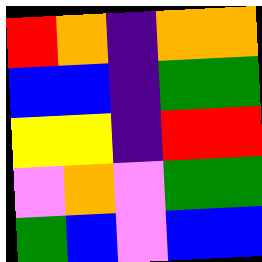[["red", "orange", "indigo", "orange", "orange"], ["blue", "blue", "indigo", "green", "green"], ["yellow", "yellow", "indigo", "red", "red"], ["violet", "orange", "violet", "green", "green"], ["green", "blue", "violet", "blue", "blue"]]